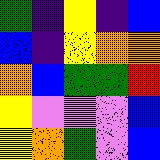[["green", "indigo", "yellow", "indigo", "blue"], ["blue", "indigo", "yellow", "orange", "orange"], ["orange", "blue", "green", "green", "red"], ["yellow", "violet", "violet", "violet", "blue"], ["yellow", "orange", "green", "violet", "blue"]]